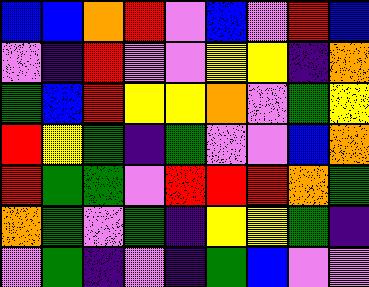[["blue", "blue", "orange", "red", "violet", "blue", "violet", "red", "blue"], ["violet", "indigo", "red", "violet", "violet", "yellow", "yellow", "indigo", "orange"], ["green", "blue", "red", "yellow", "yellow", "orange", "violet", "green", "yellow"], ["red", "yellow", "green", "indigo", "green", "violet", "violet", "blue", "orange"], ["red", "green", "green", "violet", "red", "red", "red", "orange", "green"], ["orange", "green", "violet", "green", "indigo", "yellow", "yellow", "green", "indigo"], ["violet", "green", "indigo", "violet", "indigo", "green", "blue", "violet", "violet"]]